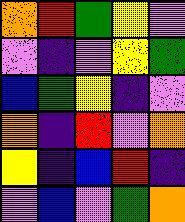[["orange", "red", "green", "yellow", "violet"], ["violet", "indigo", "violet", "yellow", "green"], ["blue", "green", "yellow", "indigo", "violet"], ["orange", "indigo", "red", "violet", "orange"], ["yellow", "indigo", "blue", "red", "indigo"], ["violet", "blue", "violet", "green", "orange"]]